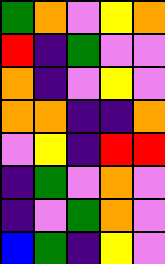[["green", "orange", "violet", "yellow", "orange"], ["red", "indigo", "green", "violet", "violet"], ["orange", "indigo", "violet", "yellow", "violet"], ["orange", "orange", "indigo", "indigo", "orange"], ["violet", "yellow", "indigo", "red", "red"], ["indigo", "green", "violet", "orange", "violet"], ["indigo", "violet", "green", "orange", "violet"], ["blue", "green", "indigo", "yellow", "violet"]]